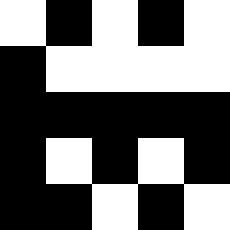[["white", "black", "white", "black", "white"], ["black", "white", "white", "white", "white"], ["black", "black", "black", "black", "black"], ["black", "white", "black", "white", "black"], ["black", "black", "white", "black", "white"]]